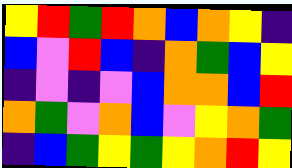[["yellow", "red", "green", "red", "orange", "blue", "orange", "yellow", "indigo"], ["blue", "violet", "red", "blue", "indigo", "orange", "green", "blue", "yellow"], ["indigo", "violet", "indigo", "violet", "blue", "orange", "orange", "blue", "red"], ["orange", "green", "violet", "orange", "blue", "violet", "yellow", "orange", "green"], ["indigo", "blue", "green", "yellow", "green", "yellow", "orange", "red", "yellow"]]